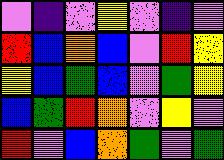[["violet", "indigo", "violet", "yellow", "violet", "indigo", "violet"], ["red", "blue", "orange", "blue", "violet", "red", "yellow"], ["yellow", "blue", "green", "blue", "violet", "green", "yellow"], ["blue", "green", "red", "orange", "violet", "yellow", "violet"], ["red", "violet", "blue", "orange", "green", "violet", "green"]]